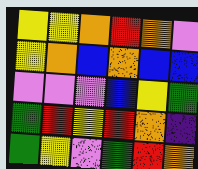[["yellow", "yellow", "orange", "red", "orange", "violet"], ["yellow", "orange", "blue", "orange", "blue", "blue"], ["violet", "violet", "violet", "blue", "yellow", "green"], ["green", "red", "yellow", "red", "orange", "indigo"], ["green", "yellow", "violet", "green", "red", "orange"]]